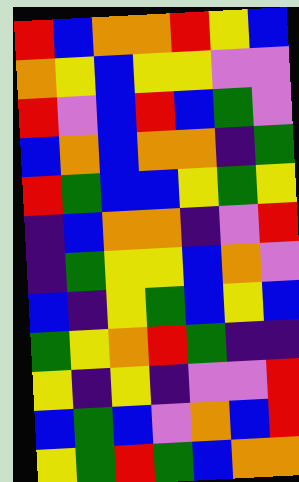[["red", "blue", "orange", "orange", "red", "yellow", "blue"], ["orange", "yellow", "blue", "yellow", "yellow", "violet", "violet"], ["red", "violet", "blue", "red", "blue", "green", "violet"], ["blue", "orange", "blue", "orange", "orange", "indigo", "green"], ["red", "green", "blue", "blue", "yellow", "green", "yellow"], ["indigo", "blue", "orange", "orange", "indigo", "violet", "red"], ["indigo", "green", "yellow", "yellow", "blue", "orange", "violet"], ["blue", "indigo", "yellow", "green", "blue", "yellow", "blue"], ["green", "yellow", "orange", "red", "green", "indigo", "indigo"], ["yellow", "indigo", "yellow", "indigo", "violet", "violet", "red"], ["blue", "green", "blue", "violet", "orange", "blue", "red"], ["yellow", "green", "red", "green", "blue", "orange", "orange"]]